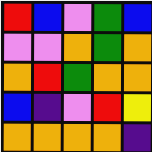[["red", "blue", "violet", "green", "blue"], ["violet", "violet", "orange", "green", "orange"], ["orange", "red", "green", "orange", "orange"], ["blue", "indigo", "violet", "red", "yellow"], ["orange", "orange", "orange", "orange", "indigo"]]